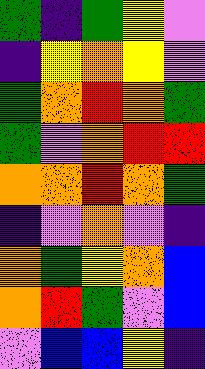[["green", "indigo", "green", "yellow", "violet"], ["indigo", "yellow", "orange", "yellow", "violet"], ["green", "orange", "red", "orange", "green"], ["green", "violet", "orange", "red", "red"], ["orange", "orange", "red", "orange", "green"], ["indigo", "violet", "orange", "violet", "indigo"], ["orange", "green", "yellow", "orange", "blue"], ["orange", "red", "green", "violet", "blue"], ["violet", "blue", "blue", "yellow", "indigo"]]